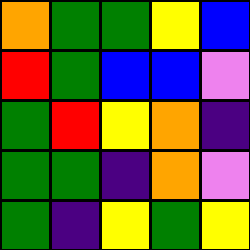[["orange", "green", "green", "yellow", "blue"], ["red", "green", "blue", "blue", "violet"], ["green", "red", "yellow", "orange", "indigo"], ["green", "green", "indigo", "orange", "violet"], ["green", "indigo", "yellow", "green", "yellow"]]